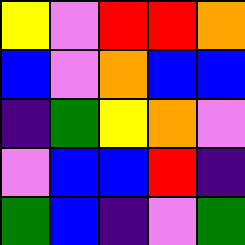[["yellow", "violet", "red", "red", "orange"], ["blue", "violet", "orange", "blue", "blue"], ["indigo", "green", "yellow", "orange", "violet"], ["violet", "blue", "blue", "red", "indigo"], ["green", "blue", "indigo", "violet", "green"]]